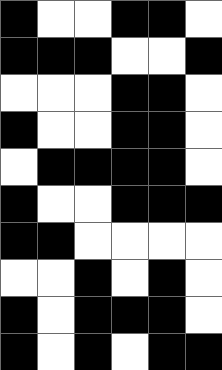[["black", "white", "white", "black", "black", "white"], ["black", "black", "black", "white", "white", "black"], ["white", "white", "white", "black", "black", "white"], ["black", "white", "white", "black", "black", "white"], ["white", "black", "black", "black", "black", "white"], ["black", "white", "white", "black", "black", "black"], ["black", "black", "white", "white", "white", "white"], ["white", "white", "black", "white", "black", "white"], ["black", "white", "black", "black", "black", "white"], ["black", "white", "black", "white", "black", "black"]]